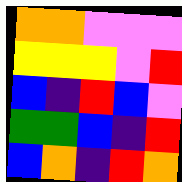[["orange", "orange", "violet", "violet", "violet"], ["yellow", "yellow", "yellow", "violet", "red"], ["blue", "indigo", "red", "blue", "violet"], ["green", "green", "blue", "indigo", "red"], ["blue", "orange", "indigo", "red", "orange"]]